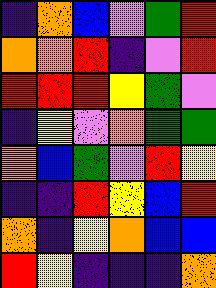[["indigo", "orange", "blue", "violet", "green", "red"], ["orange", "orange", "red", "indigo", "violet", "red"], ["red", "red", "red", "yellow", "green", "violet"], ["indigo", "yellow", "violet", "orange", "green", "green"], ["orange", "blue", "green", "violet", "red", "yellow"], ["indigo", "indigo", "red", "yellow", "blue", "red"], ["orange", "indigo", "yellow", "orange", "blue", "blue"], ["red", "yellow", "indigo", "indigo", "indigo", "orange"]]